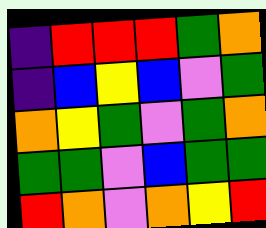[["indigo", "red", "red", "red", "green", "orange"], ["indigo", "blue", "yellow", "blue", "violet", "green"], ["orange", "yellow", "green", "violet", "green", "orange"], ["green", "green", "violet", "blue", "green", "green"], ["red", "orange", "violet", "orange", "yellow", "red"]]